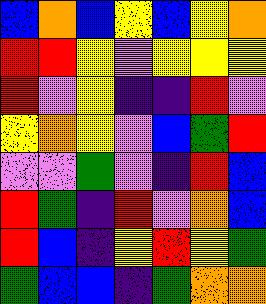[["blue", "orange", "blue", "yellow", "blue", "yellow", "orange"], ["red", "red", "yellow", "violet", "yellow", "yellow", "yellow"], ["red", "violet", "yellow", "indigo", "indigo", "red", "violet"], ["yellow", "orange", "yellow", "violet", "blue", "green", "red"], ["violet", "violet", "green", "violet", "indigo", "red", "blue"], ["red", "green", "indigo", "red", "violet", "orange", "blue"], ["red", "blue", "indigo", "yellow", "red", "yellow", "green"], ["green", "blue", "blue", "indigo", "green", "orange", "orange"]]